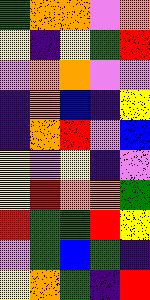[["green", "orange", "orange", "violet", "orange"], ["yellow", "indigo", "yellow", "green", "red"], ["violet", "orange", "orange", "violet", "violet"], ["indigo", "orange", "blue", "indigo", "yellow"], ["indigo", "orange", "red", "violet", "blue"], ["yellow", "violet", "yellow", "indigo", "violet"], ["yellow", "red", "orange", "orange", "green"], ["red", "green", "green", "red", "yellow"], ["violet", "green", "blue", "green", "indigo"], ["yellow", "orange", "green", "indigo", "red"]]